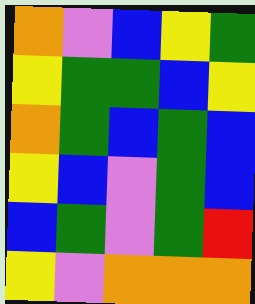[["orange", "violet", "blue", "yellow", "green"], ["yellow", "green", "green", "blue", "yellow"], ["orange", "green", "blue", "green", "blue"], ["yellow", "blue", "violet", "green", "blue"], ["blue", "green", "violet", "green", "red"], ["yellow", "violet", "orange", "orange", "orange"]]